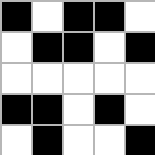[["black", "white", "black", "black", "white"], ["white", "black", "black", "white", "black"], ["white", "white", "white", "white", "white"], ["black", "black", "white", "black", "white"], ["white", "black", "white", "white", "black"]]